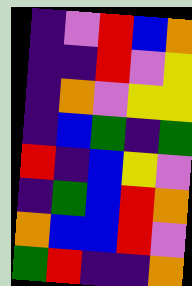[["indigo", "violet", "red", "blue", "orange"], ["indigo", "indigo", "red", "violet", "yellow"], ["indigo", "orange", "violet", "yellow", "yellow"], ["indigo", "blue", "green", "indigo", "green"], ["red", "indigo", "blue", "yellow", "violet"], ["indigo", "green", "blue", "red", "orange"], ["orange", "blue", "blue", "red", "violet"], ["green", "red", "indigo", "indigo", "orange"]]